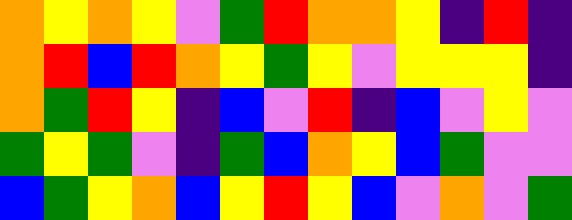[["orange", "yellow", "orange", "yellow", "violet", "green", "red", "orange", "orange", "yellow", "indigo", "red", "indigo"], ["orange", "red", "blue", "red", "orange", "yellow", "green", "yellow", "violet", "yellow", "yellow", "yellow", "indigo"], ["orange", "green", "red", "yellow", "indigo", "blue", "violet", "red", "indigo", "blue", "violet", "yellow", "violet"], ["green", "yellow", "green", "violet", "indigo", "green", "blue", "orange", "yellow", "blue", "green", "violet", "violet"], ["blue", "green", "yellow", "orange", "blue", "yellow", "red", "yellow", "blue", "violet", "orange", "violet", "green"]]